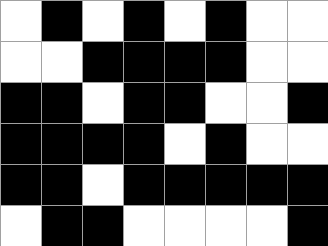[["white", "black", "white", "black", "white", "black", "white", "white"], ["white", "white", "black", "black", "black", "black", "white", "white"], ["black", "black", "white", "black", "black", "white", "white", "black"], ["black", "black", "black", "black", "white", "black", "white", "white"], ["black", "black", "white", "black", "black", "black", "black", "black"], ["white", "black", "black", "white", "white", "white", "white", "black"]]